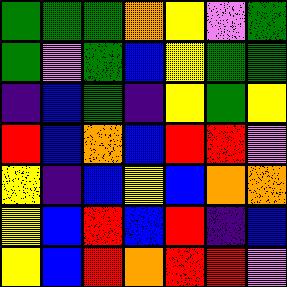[["green", "green", "green", "orange", "yellow", "violet", "green"], ["green", "violet", "green", "blue", "yellow", "green", "green"], ["indigo", "blue", "green", "indigo", "yellow", "green", "yellow"], ["red", "blue", "orange", "blue", "red", "red", "violet"], ["yellow", "indigo", "blue", "yellow", "blue", "orange", "orange"], ["yellow", "blue", "red", "blue", "red", "indigo", "blue"], ["yellow", "blue", "red", "orange", "red", "red", "violet"]]